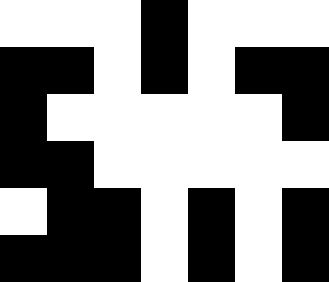[["white", "white", "white", "black", "white", "white", "white"], ["black", "black", "white", "black", "white", "black", "black"], ["black", "white", "white", "white", "white", "white", "black"], ["black", "black", "white", "white", "white", "white", "white"], ["white", "black", "black", "white", "black", "white", "black"], ["black", "black", "black", "white", "black", "white", "black"]]